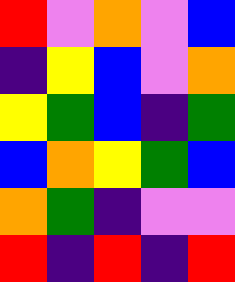[["red", "violet", "orange", "violet", "blue"], ["indigo", "yellow", "blue", "violet", "orange"], ["yellow", "green", "blue", "indigo", "green"], ["blue", "orange", "yellow", "green", "blue"], ["orange", "green", "indigo", "violet", "violet"], ["red", "indigo", "red", "indigo", "red"]]